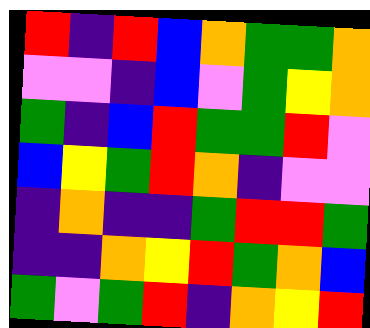[["red", "indigo", "red", "blue", "orange", "green", "green", "orange"], ["violet", "violet", "indigo", "blue", "violet", "green", "yellow", "orange"], ["green", "indigo", "blue", "red", "green", "green", "red", "violet"], ["blue", "yellow", "green", "red", "orange", "indigo", "violet", "violet"], ["indigo", "orange", "indigo", "indigo", "green", "red", "red", "green"], ["indigo", "indigo", "orange", "yellow", "red", "green", "orange", "blue"], ["green", "violet", "green", "red", "indigo", "orange", "yellow", "red"]]